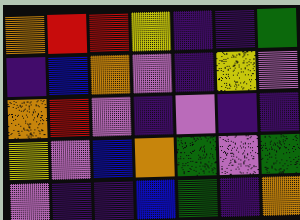[["orange", "red", "red", "yellow", "indigo", "indigo", "green"], ["indigo", "blue", "orange", "violet", "indigo", "yellow", "violet"], ["orange", "red", "violet", "indigo", "violet", "indigo", "indigo"], ["yellow", "violet", "blue", "orange", "green", "violet", "green"], ["violet", "indigo", "indigo", "blue", "green", "indigo", "orange"]]